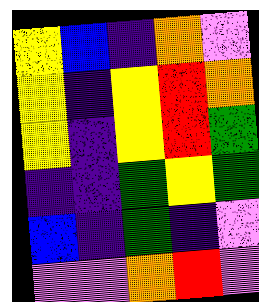[["yellow", "blue", "indigo", "orange", "violet"], ["yellow", "indigo", "yellow", "red", "orange"], ["yellow", "indigo", "yellow", "red", "green"], ["indigo", "indigo", "green", "yellow", "green"], ["blue", "indigo", "green", "indigo", "violet"], ["violet", "violet", "orange", "red", "violet"]]